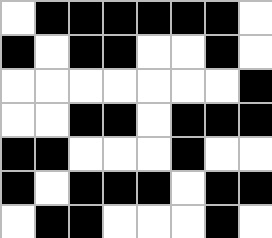[["white", "black", "black", "black", "black", "black", "black", "white"], ["black", "white", "black", "black", "white", "white", "black", "white"], ["white", "white", "white", "white", "white", "white", "white", "black"], ["white", "white", "black", "black", "white", "black", "black", "black"], ["black", "black", "white", "white", "white", "black", "white", "white"], ["black", "white", "black", "black", "black", "white", "black", "black"], ["white", "black", "black", "white", "white", "white", "black", "white"]]